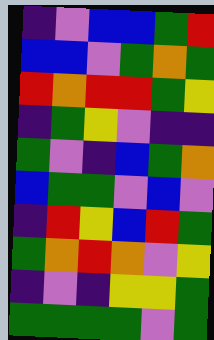[["indigo", "violet", "blue", "blue", "green", "red"], ["blue", "blue", "violet", "green", "orange", "green"], ["red", "orange", "red", "red", "green", "yellow"], ["indigo", "green", "yellow", "violet", "indigo", "indigo"], ["green", "violet", "indigo", "blue", "green", "orange"], ["blue", "green", "green", "violet", "blue", "violet"], ["indigo", "red", "yellow", "blue", "red", "green"], ["green", "orange", "red", "orange", "violet", "yellow"], ["indigo", "violet", "indigo", "yellow", "yellow", "green"], ["green", "green", "green", "green", "violet", "green"]]